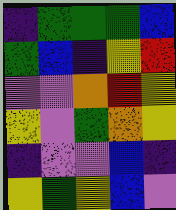[["indigo", "green", "green", "green", "blue"], ["green", "blue", "indigo", "yellow", "red"], ["violet", "violet", "orange", "red", "yellow"], ["yellow", "violet", "green", "orange", "yellow"], ["indigo", "violet", "violet", "blue", "indigo"], ["yellow", "green", "yellow", "blue", "violet"]]